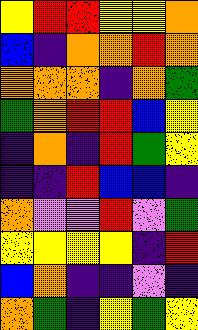[["yellow", "red", "red", "yellow", "yellow", "orange"], ["blue", "indigo", "orange", "orange", "red", "orange"], ["orange", "orange", "orange", "indigo", "orange", "green"], ["green", "orange", "red", "red", "blue", "yellow"], ["indigo", "orange", "indigo", "red", "green", "yellow"], ["indigo", "indigo", "red", "blue", "blue", "indigo"], ["orange", "violet", "violet", "red", "violet", "green"], ["yellow", "yellow", "yellow", "yellow", "indigo", "red"], ["blue", "orange", "indigo", "indigo", "violet", "indigo"], ["orange", "green", "indigo", "yellow", "green", "yellow"]]